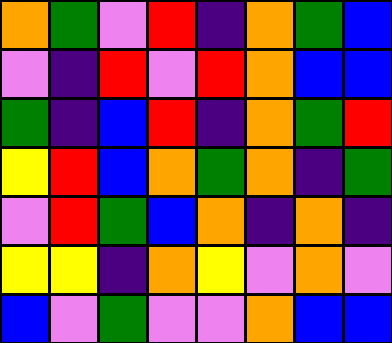[["orange", "green", "violet", "red", "indigo", "orange", "green", "blue"], ["violet", "indigo", "red", "violet", "red", "orange", "blue", "blue"], ["green", "indigo", "blue", "red", "indigo", "orange", "green", "red"], ["yellow", "red", "blue", "orange", "green", "orange", "indigo", "green"], ["violet", "red", "green", "blue", "orange", "indigo", "orange", "indigo"], ["yellow", "yellow", "indigo", "orange", "yellow", "violet", "orange", "violet"], ["blue", "violet", "green", "violet", "violet", "orange", "blue", "blue"]]